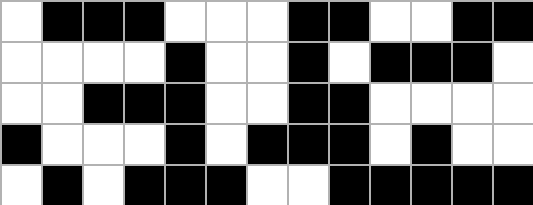[["white", "black", "black", "black", "white", "white", "white", "black", "black", "white", "white", "black", "black"], ["white", "white", "white", "white", "black", "white", "white", "black", "white", "black", "black", "black", "white"], ["white", "white", "black", "black", "black", "white", "white", "black", "black", "white", "white", "white", "white"], ["black", "white", "white", "white", "black", "white", "black", "black", "black", "white", "black", "white", "white"], ["white", "black", "white", "black", "black", "black", "white", "white", "black", "black", "black", "black", "black"]]